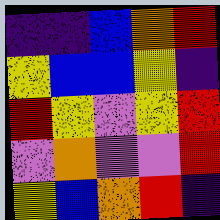[["indigo", "indigo", "blue", "orange", "red"], ["yellow", "blue", "blue", "yellow", "indigo"], ["red", "yellow", "violet", "yellow", "red"], ["violet", "orange", "violet", "violet", "red"], ["yellow", "blue", "orange", "red", "indigo"]]